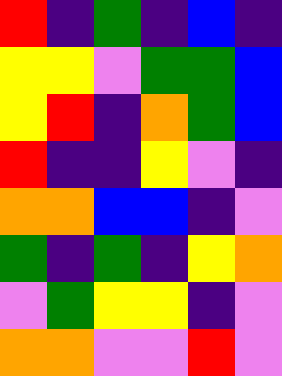[["red", "indigo", "green", "indigo", "blue", "indigo"], ["yellow", "yellow", "violet", "green", "green", "blue"], ["yellow", "red", "indigo", "orange", "green", "blue"], ["red", "indigo", "indigo", "yellow", "violet", "indigo"], ["orange", "orange", "blue", "blue", "indigo", "violet"], ["green", "indigo", "green", "indigo", "yellow", "orange"], ["violet", "green", "yellow", "yellow", "indigo", "violet"], ["orange", "orange", "violet", "violet", "red", "violet"]]